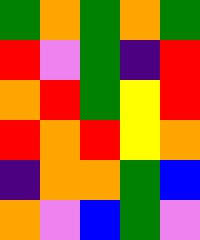[["green", "orange", "green", "orange", "green"], ["red", "violet", "green", "indigo", "red"], ["orange", "red", "green", "yellow", "red"], ["red", "orange", "red", "yellow", "orange"], ["indigo", "orange", "orange", "green", "blue"], ["orange", "violet", "blue", "green", "violet"]]